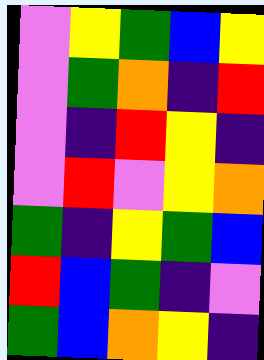[["violet", "yellow", "green", "blue", "yellow"], ["violet", "green", "orange", "indigo", "red"], ["violet", "indigo", "red", "yellow", "indigo"], ["violet", "red", "violet", "yellow", "orange"], ["green", "indigo", "yellow", "green", "blue"], ["red", "blue", "green", "indigo", "violet"], ["green", "blue", "orange", "yellow", "indigo"]]